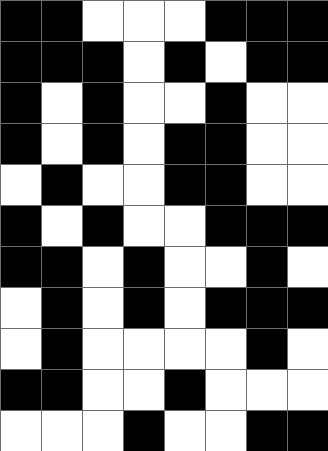[["black", "black", "white", "white", "white", "black", "black", "black"], ["black", "black", "black", "white", "black", "white", "black", "black"], ["black", "white", "black", "white", "white", "black", "white", "white"], ["black", "white", "black", "white", "black", "black", "white", "white"], ["white", "black", "white", "white", "black", "black", "white", "white"], ["black", "white", "black", "white", "white", "black", "black", "black"], ["black", "black", "white", "black", "white", "white", "black", "white"], ["white", "black", "white", "black", "white", "black", "black", "black"], ["white", "black", "white", "white", "white", "white", "black", "white"], ["black", "black", "white", "white", "black", "white", "white", "white"], ["white", "white", "white", "black", "white", "white", "black", "black"]]